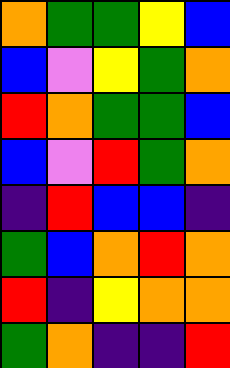[["orange", "green", "green", "yellow", "blue"], ["blue", "violet", "yellow", "green", "orange"], ["red", "orange", "green", "green", "blue"], ["blue", "violet", "red", "green", "orange"], ["indigo", "red", "blue", "blue", "indigo"], ["green", "blue", "orange", "red", "orange"], ["red", "indigo", "yellow", "orange", "orange"], ["green", "orange", "indigo", "indigo", "red"]]